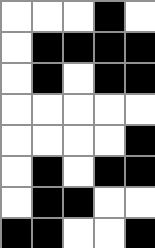[["white", "white", "white", "black", "white"], ["white", "black", "black", "black", "black"], ["white", "black", "white", "black", "black"], ["white", "white", "white", "white", "white"], ["white", "white", "white", "white", "black"], ["white", "black", "white", "black", "black"], ["white", "black", "black", "white", "white"], ["black", "black", "white", "white", "black"]]